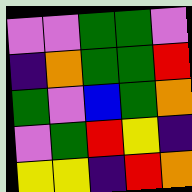[["violet", "violet", "green", "green", "violet"], ["indigo", "orange", "green", "green", "red"], ["green", "violet", "blue", "green", "orange"], ["violet", "green", "red", "yellow", "indigo"], ["yellow", "yellow", "indigo", "red", "orange"]]